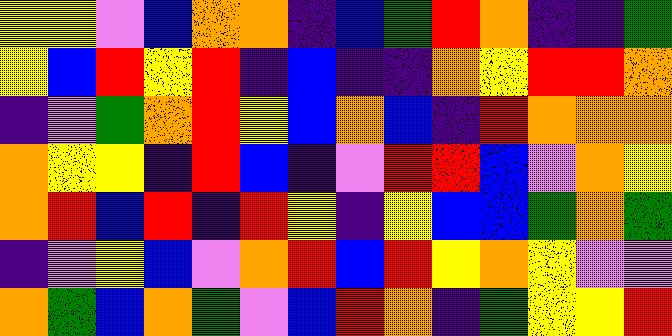[["yellow", "yellow", "violet", "blue", "orange", "orange", "indigo", "blue", "green", "red", "orange", "indigo", "indigo", "green"], ["yellow", "blue", "red", "yellow", "red", "indigo", "blue", "indigo", "indigo", "orange", "yellow", "red", "red", "orange"], ["indigo", "violet", "green", "orange", "red", "yellow", "blue", "orange", "blue", "indigo", "red", "orange", "orange", "orange"], ["orange", "yellow", "yellow", "indigo", "red", "blue", "indigo", "violet", "red", "red", "blue", "violet", "orange", "yellow"], ["orange", "red", "blue", "red", "indigo", "red", "yellow", "indigo", "yellow", "blue", "blue", "green", "orange", "green"], ["indigo", "violet", "yellow", "blue", "violet", "orange", "red", "blue", "red", "yellow", "orange", "yellow", "violet", "violet"], ["orange", "green", "blue", "orange", "green", "violet", "blue", "red", "orange", "indigo", "green", "yellow", "yellow", "red"]]